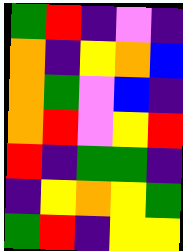[["green", "red", "indigo", "violet", "indigo"], ["orange", "indigo", "yellow", "orange", "blue"], ["orange", "green", "violet", "blue", "indigo"], ["orange", "red", "violet", "yellow", "red"], ["red", "indigo", "green", "green", "indigo"], ["indigo", "yellow", "orange", "yellow", "green"], ["green", "red", "indigo", "yellow", "yellow"]]